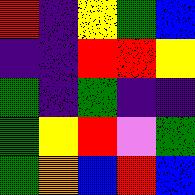[["red", "indigo", "yellow", "green", "blue"], ["indigo", "indigo", "red", "red", "yellow"], ["green", "indigo", "green", "indigo", "indigo"], ["green", "yellow", "red", "violet", "green"], ["green", "orange", "blue", "red", "blue"]]